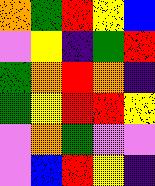[["orange", "green", "red", "yellow", "blue"], ["violet", "yellow", "indigo", "green", "red"], ["green", "orange", "red", "orange", "indigo"], ["green", "yellow", "red", "red", "yellow"], ["violet", "orange", "green", "violet", "violet"], ["violet", "blue", "red", "yellow", "indigo"]]